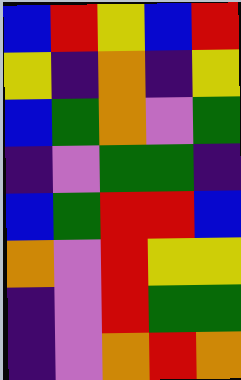[["blue", "red", "yellow", "blue", "red"], ["yellow", "indigo", "orange", "indigo", "yellow"], ["blue", "green", "orange", "violet", "green"], ["indigo", "violet", "green", "green", "indigo"], ["blue", "green", "red", "red", "blue"], ["orange", "violet", "red", "yellow", "yellow"], ["indigo", "violet", "red", "green", "green"], ["indigo", "violet", "orange", "red", "orange"]]